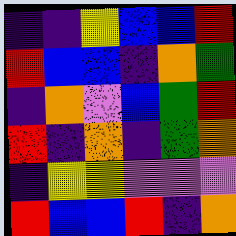[["indigo", "indigo", "yellow", "blue", "blue", "red"], ["red", "blue", "blue", "indigo", "orange", "green"], ["indigo", "orange", "violet", "blue", "green", "red"], ["red", "indigo", "orange", "indigo", "green", "orange"], ["indigo", "yellow", "yellow", "violet", "violet", "violet"], ["red", "blue", "blue", "red", "indigo", "orange"]]